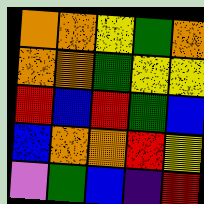[["orange", "orange", "yellow", "green", "orange"], ["orange", "orange", "green", "yellow", "yellow"], ["red", "blue", "red", "green", "blue"], ["blue", "orange", "orange", "red", "yellow"], ["violet", "green", "blue", "indigo", "red"]]